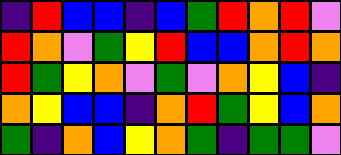[["indigo", "red", "blue", "blue", "indigo", "blue", "green", "red", "orange", "red", "violet"], ["red", "orange", "violet", "green", "yellow", "red", "blue", "blue", "orange", "red", "orange"], ["red", "green", "yellow", "orange", "violet", "green", "violet", "orange", "yellow", "blue", "indigo"], ["orange", "yellow", "blue", "blue", "indigo", "orange", "red", "green", "yellow", "blue", "orange"], ["green", "indigo", "orange", "blue", "yellow", "orange", "green", "indigo", "green", "green", "violet"]]